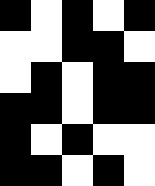[["black", "white", "black", "white", "black"], ["white", "white", "black", "black", "white"], ["white", "black", "white", "black", "black"], ["black", "black", "white", "black", "black"], ["black", "white", "black", "white", "white"], ["black", "black", "white", "black", "white"]]